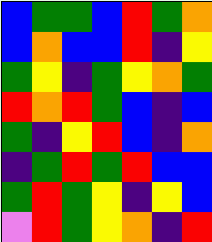[["blue", "green", "green", "blue", "red", "green", "orange"], ["blue", "orange", "blue", "blue", "red", "indigo", "yellow"], ["green", "yellow", "indigo", "green", "yellow", "orange", "green"], ["red", "orange", "red", "green", "blue", "indigo", "blue"], ["green", "indigo", "yellow", "red", "blue", "indigo", "orange"], ["indigo", "green", "red", "green", "red", "blue", "blue"], ["green", "red", "green", "yellow", "indigo", "yellow", "blue"], ["violet", "red", "green", "yellow", "orange", "indigo", "red"]]